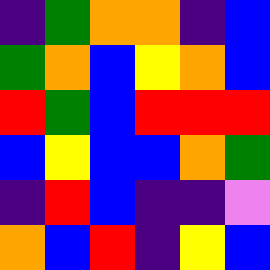[["indigo", "green", "orange", "orange", "indigo", "blue"], ["green", "orange", "blue", "yellow", "orange", "blue"], ["red", "green", "blue", "red", "red", "red"], ["blue", "yellow", "blue", "blue", "orange", "green"], ["indigo", "red", "blue", "indigo", "indigo", "violet"], ["orange", "blue", "red", "indigo", "yellow", "blue"]]